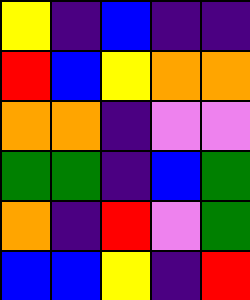[["yellow", "indigo", "blue", "indigo", "indigo"], ["red", "blue", "yellow", "orange", "orange"], ["orange", "orange", "indigo", "violet", "violet"], ["green", "green", "indigo", "blue", "green"], ["orange", "indigo", "red", "violet", "green"], ["blue", "blue", "yellow", "indigo", "red"]]